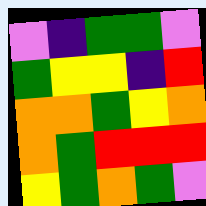[["violet", "indigo", "green", "green", "violet"], ["green", "yellow", "yellow", "indigo", "red"], ["orange", "orange", "green", "yellow", "orange"], ["orange", "green", "red", "red", "red"], ["yellow", "green", "orange", "green", "violet"]]